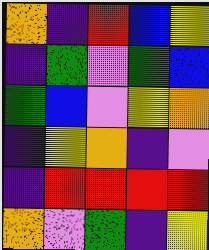[["orange", "indigo", "red", "blue", "yellow"], ["indigo", "green", "violet", "green", "blue"], ["green", "blue", "violet", "yellow", "orange"], ["indigo", "yellow", "orange", "indigo", "violet"], ["indigo", "red", "red", "red", "red"], ["orange", "violet", "green", "indigo", "yellow"]]